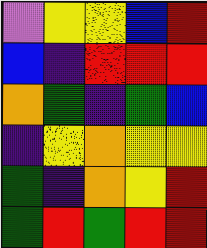[["violet", "yellow", "yellow", "blue", "red"], ["blue", "indigo", "red", "red", "red"], ["orange", "green", "indigo", "green", "blue"], ["indigo", "yellow", "orange", "yellow", "yellow"], ["green", "indigo", "orange", "yellow", "red"], ["green", "red", "green", "red", "red"]]